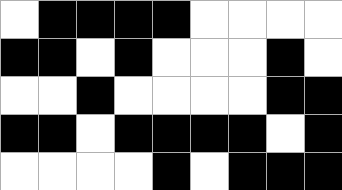[["white", "black", "black", "black", "black", "white", "white", "white", "white"], ["black", "black", "white", "black", "white", "white", "white", "black", "white"], ["white", "white", "black", "white", "white", "white", "white", "black", "black"], ["black", "black", "white", "black", "black", "black", "black", "white", "black"], ["white", "white", "white", "white", "black", "white", "black", "black", "black"]]